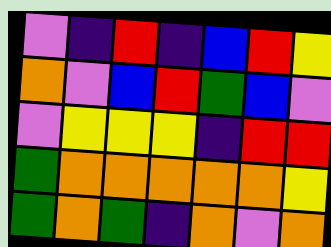[["violet", "indigo", "red", "indigo", "blue", "red", "yellow"], ["orange", "violet", "blue", "red", "green", "blue", "violet"], ["violet", "yellow", "yellow", "yellow", "indigo", "red", "red"], ["green", "orange", "orange", "orange", "orange", "orange", "yellow"], ["green", "orange", "green", "indigo", "orange", "violet", "orange"]]